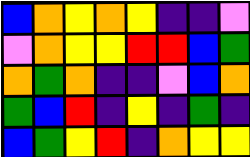[["blue", "orange", "yellow", "orange", "yellow", "indigo", "indigo", "violet"], ["violet", "orange", "yellow", "yellow", "red", "red", "blue", "green"], ["orange", "green", "orange", "indigo", "indigo", "violet", "blue", "orange"], ["green", "blue", "red", "indigo", "yellow", "indigo", "green", "indigo"], ["blue", "green", "yellow", "red", "indigo", "orange", "yellow", "yellow"]]